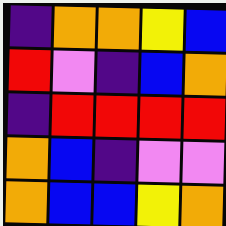[["indigo", "orange", "orange", "yellow", "blue"], ["red", "violet", "indigo", "blue", "orange"], ["indigo", "red", "red", "red", "red"], ["orange", "blue", "indigo", "violet", "violet"], ["orange", "blue", "blue", "yellow", "orange"]]